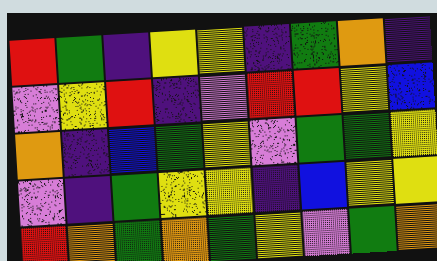[["red", "green", "indigo", "yellow", "yellow", "indigo", "green", "orange", "indigo"], ["violet", "yellow", "red", "indigo", "violet", "red", "red", "yellow", "blue"], ["orange", "indigo", "blue", "green", "yellow", "violet", "green", "green", "yellow"], ["violet", "indigo", "green", "yellow", "yellow", "indigo", "blue", "yellow", "yellow"], ["red", "orange", "green", "orange", "green", "yellow", "violet", "green", "orange"]]